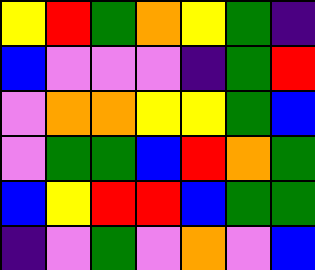[["yellow", "red", "green", "orange", "yellow", "green", "indigo"], ["blue", "violet", "violet", "violet", "indigo", "green", "red"], ["violet", "orange", "orange", "yellow", "yellow", "green", "blue"], ["violet", "green", "green", "blue", "red", "orange", "green"], ["blue", "yellow", "red", "red", "blue", "green", "green"], ["indigo", "violet", "green", "violet", "orange", "violet", "blue"]]